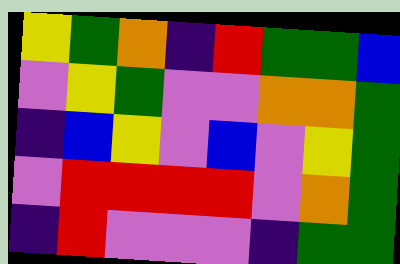[["yellow", "green", "orange", "indigo", "red", "green", "green", "blue"], ["violet", "yellow", "green", "violet", "violet", "orange", "orange", "green"], ["indigo", "blue", "yellow", "violet", "blue", "violet", "yellow", "green"], ["violet", "red", "red", "red", "red", "violet", "orange", "green"], ["indigo", "red", "violet", "violet", "violet", "indigo", "green", "green"]]